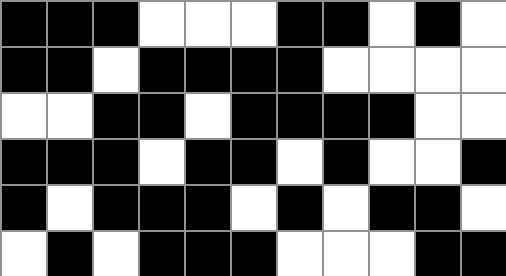[["black", "black", "black", "white", "white", "white", "black", "black", "white", "black", "white"], ["black", "black", "white", "black", "black", "black", "black", "white", "white", "white", "white"], ["white", "white", "black", "black", "white", "black", "black", "black", "black", "white", "white"], ["black", "black", "black", "white", "black", "black", "white", "black", "white", "white", "black"], ["black", "white", "black", "black", "black", "white", "black", "white", "black", "black", "white"], ["white", "black", "white", "black", "black", "black", "white", "white", "white", "black", "black"]]